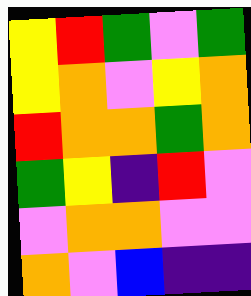[["yellow", "red", "green", "violet", "green"], ["yellow", "orange", "violet", "yellow", "orange"], ["red", "orange", "orange", "green", "orange"], ["green", "yellow", "indigo", "red", "violet"], ["violet", "orange", "orange", "violet", "violet"], ["orange", "violet", "blue", "indigo", "indigo"]]